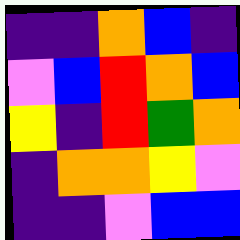[["indigo", "indigo", "orange", "blue", "indigo"], ["violet", "blue", "red", "orange", "blue"], ["yellow", "indigo", "red", "green", "orange"], ["indigo", "orange", "orange", "yellow", "violet"], ["indigo", "indigo", "violet", "blue", "blue"]]